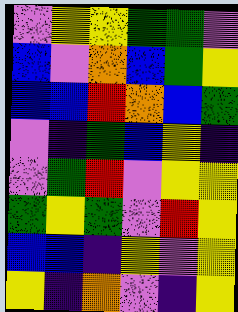[["violet", "yellow", "yellow", "green", "green", "violet"], ["blue", "violet", "orange", "blue", "green", "yellow"], ["blue", "blue", "red", "orange", "blue", "green"], ["violet", "indigo", "green", "blue", "yellow", "indigo"], ["violet", "green", "red", "violet", "yellow", "yellow"], ["green", "yellow", "green", "violet", "red", "yellow"], ["blue", "blue", "indigo", "yellow", "violet", "yellow"], ["yellow", "indigo", "orange", "violet", "indigo", "yellow"]]